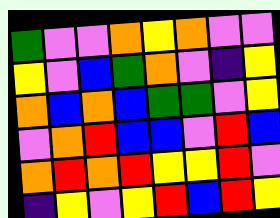[["green", "violet", "violet", "orange", "yellow", "orange", "violet", "violet"], ["yellow", "violet", "blue", "green", "orange", "violet", "indigo", "yellow"], ["orange", "blue", "orange", "blue", "green", "green", "violet", "yellow"], ["violet", "orange", "red", "blue", "blue", "violet", "red", "blue"], ["orange", "red", "orange", "red", "yellow", "yellow", "red", "violet"], ["indigo", "yellow", "violet", "yellow", "red", "blue", "red", "yellow"]]